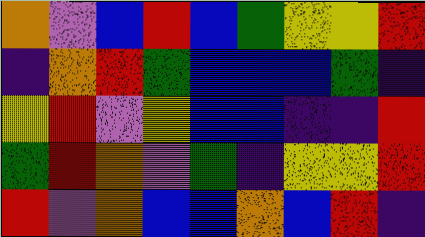[["orange", "violet", "blue", "red", "blue", "green", "yellow", "yellow", "red"], ["indigo", "orange", "red", "green", "blue", "blue", "blue", "green", "indigo"], ["yellow", "red", "violet", "yellow", "blue", "blue", "indigo", "indigo", "red"], ["green", "red", "orange", "violet", "green", "indigo", "yellow", "yellow", "red"], ["red", "violet", "orange", "blue", "blue", "orange", "blue", "red", "indigo"]]